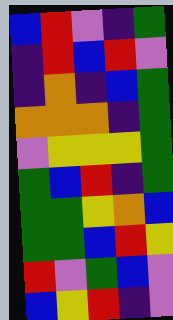[["blue", "red", "violet", "indigo", "green"], ["indigo", "red", "blue", "red", "violet"], ["indigo", "orange", "indigo", "blue", "green"], ["orange", "orange", "orange", "indigo", "green"], ["violet", "yellow", "yellow", "yellow", "green"], ["green", "blue", "red", "indigo", "green"], ["green", "green", "yellow", "orange", "blue"], ["green", "green", "blue", "red", "yellow"], ["red", "violet", "green", "blue", "violet"], ["blue", "yellow", "red", "indigo", "violet"]]